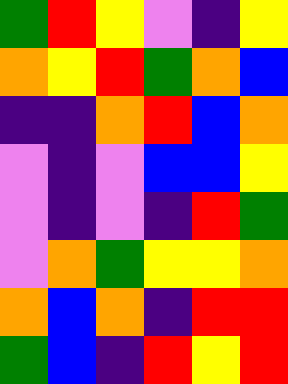[["green", "red", "yellow", "violet", "indigo", "yellow"], ["orange", "yellow", "red", "green", "orange", "blue"], ["indigo", "indigo", "orange", "red", "blue", "orange"], ["violet", "indigo", "violet", "blue", "blue", "yellow"], ["violet", "indigo", "violet", "indigo", "red", "green"], ["violet", "orange", "green", "yellow", "yellow", "orange"], ["orange", "blue", "orange", "indigo", "red", "red"], ["green", "blue", "indigo", "red", "yellow", "red"]]